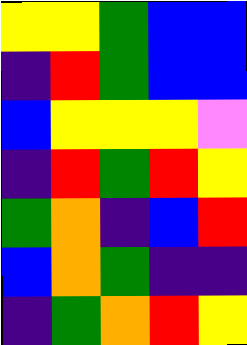[["yellow", "yellow", "green", "blue", "blue"], ["indigo", "red", "green", "blue", "blue"], ["blue", "yellow", "yellow", "yellow", "violet"], ["indigo", "red", "green", "red", "yellow"], ["green", "orange", "indigo", "blue", "red"], ["blue", "orange", "green", "indigo", "indigo"], ["indigo", "green", "orange", "red", "yellow"]]